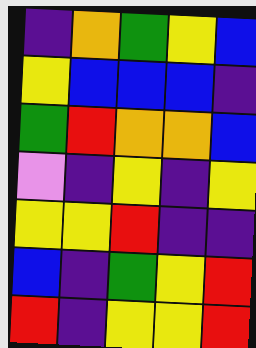[["indigo", "orange", "green", "yellow", "blue"], ["yellow", "blue", "blue", "blue", "indigo"], ["green", "red", "orange", "orange", "blue"], ["violet", "indigo", "yellow", "indigo", "yellow"], ["yellow", "yellow", "red", "indigo", "indigo"], ["blue", "indigo", "green", "yellow", "red"], ["red", "indigo", "yellow", "yellow", "red"]]